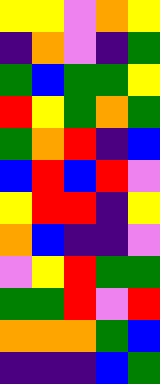[["yellow", "yellow", "violet", "orange", "yellow"], ["indigo", "orange", "violet", "indigo", "green"], ["green", "blue", "green", "green", "yellow"], ["red", "yellow", "green", "orange", "green"], ["green", "orange", "red", "indigo", "blue"], ["blue", "red", "blue", "red", "violet"], ["yellow", "red", "red", "indigo", "yellow"], ["orange", "blue", "indigo", "indigo", "violet"], ["violet", "yellow", "red", "green", "green"], ["green", "green", "red", "violet", "red"], ["orange", "orange", "orange", "green", "blue"], ["indigo", "indigo", "indigo", "blue", "green"]]